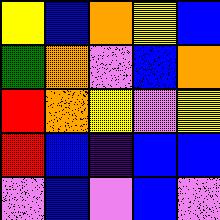[["yellow", "blue", "orange", "yellow", "blue"], ["green", "orange", "violet", "blue", "orange"], ["red", "orange", "yellow", "violet", "yellow"], ["red", "blue", "indigo", "blue", "blue"], ["violet", "blue", "violet", "blue", "violet"]]